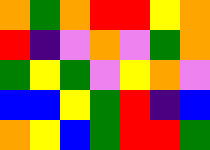[["orange", "green", "orange", "red", "red", "yellow", "orange"], ["red", "indigo", "violet", "orange", "violet", "green", "orange"], ["green", "yellow", "green", "violet", "yellow", "orange", "violet"], ["blue", "blue", "yellow", "green", "red", "indigo", "blue"], ["orange", "yellow", "blue", "green", "red", "red", "green"]]